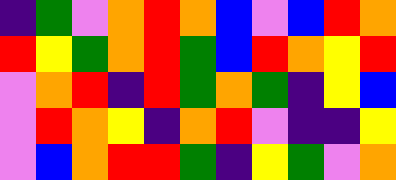[["indigo", "green", "violet", "orange", "red", "orange", "blue", "violet", "blue", "red", "orange"], ["red", "yellow", "green", "orange", "red", "green", "blue", "red", "orange", "yellow", "red"], ["violet", "orange", "red", "indigo", "red", "green", "orange", "green", "indigo", "yellow", "blue"], ["violet", "red", "orange", "yellow", "indigo", "orange", "red", "violet", "indigo", "indigo", "yellow"], ["violet", "blue", "orange", "red", "red", "green", "indigo", "yellow", "green", "violet", "orange"]]